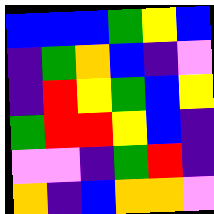[["blue", "blue", "blue", "green", "yellow", "blue"], ["indigo", "green", "orange", "blue", "indigo", "violet"], ["indigo", "red", "yellow", "green", "blue", "yellow"], ["green", "red", "red", "yellow", "blue", "indigo"], ["violet", "violet", "indigo", "green", "red", "indigo"], ["orange", "indigo", "blue", "orange", "orange", "violet"]]